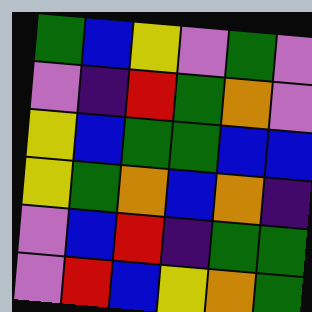[["green", "blue", "yellow", "violet", "green", "violet"], ["violet", "indigo", "red", "green", "orange", "violet"], ["yellow", "blue", "green", "green", "blue", "blue"], ["yellow", "green", "orange", "blue", "orange", "indigo"], ["violet", "blue", "red", "indigo", "green", "green"], ["violet", "red", "blue", "yellow", "orange", "green"]]